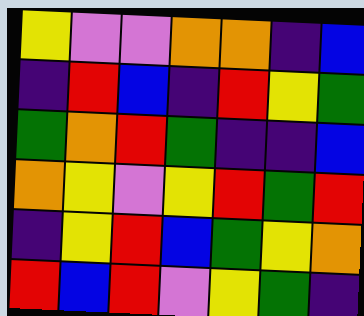[["yellow", "violet", "violet", "orange", "orange", "indigo", "blue"], ["indigo", "red", "blue", "indigo", "red", "yellow", "green"], ["green", "orange", "red", "green", "indigo", "indigo", "blue"], ["orange", "yellow", "violet", "yellow", "red", "green", "red"], ["indigo", "yellow", "red", "blue", "green", "yellow", "orange"], ["red", "blue", "red", "violet", "yellow", "green", "indigo"]]